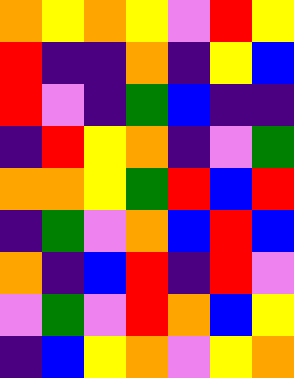[["orange", "yellow", "orange", "yellow", "violet", "red", "yellow"], ["red", "indigo", "indigo", "orange", "indigo", "yellow", "blue"], ["red", "violet", "indigo", "green", "blue", "indigo", "indigo"], ["indigo", "red", "yellow", "orange", "indigo", "violet", "green"], ["orange", "orange", "yellow", "green", "red", "blue", "red"], ["indigo", "green", "violet", "orange", "blue", "red", "blue"], ["orange", "indigo", "blue", "red", "indigo", "red", "violet"], ["violet", "green", "violet", "red", "orange", "blue", "yellow"], ["indigo", "blue", "yellow", "orange", "violet", "yellow", "orange"]]